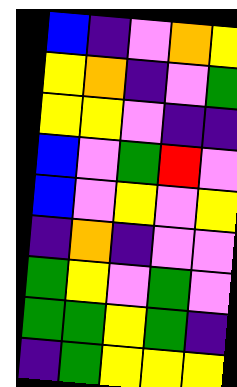[["blue", "indigo", "violet", "orange", "yellow"], ["yellow", "orange", "indigo", "violet", "green"], ["yellow", "yellow", "violet", "indigo", "indigo"], ["blue", "violet", "green", "red", "violet"], ["blue", "violet", "yellow", "violet", "yellow"], ["indigo", "orange", "indigo", "violet", "violet"], ["green", "yellow", "violet", "green", "violet"], ["green", "green", "yellow", "green", "indigo"], ["indigo", "green", "yellow", "yellow", "yellow"]]